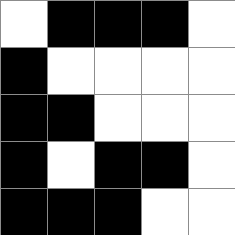[["white", "black", "black", "black", "white"], ["black", "white", "white", "white", "white"], ["black", "black", "white", "white", "white"], ["black", "white", "black", "black", "white"], ["black", "black", "black", "white", "white"]]